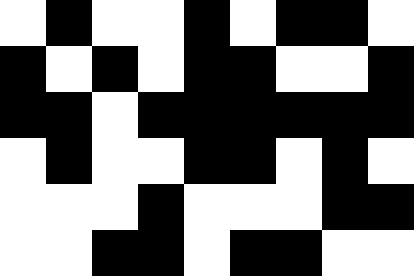[["white", "black", "white", "white", "black", "white", "black", "black", "white"], ["black", "white", "black", "white", "black", "black", "white", "white", "black"], ["black", "black", "white", "black", "black", "black", "black", "black", "black"], ["white", "black", "white", "white", "black", "black", "white", "black", "white"], ["white", "white", "white", "black", "white", "white", "white", "black", "black"], ["white", "white", "black", "black", "white", "black", "black", "white", "white"]]